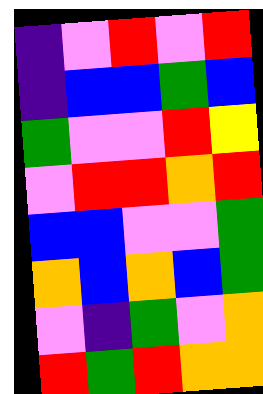[["indigo", "violet", "red", "violet", "red"], ["indigo", "blue", "blue", "green", "blue"], ["green", "violet", "violet", "red", "yellow"], ["violet", "red", "red", "orange", "red"], ["blue", "blue", "violet", "violet", "green"], ["orange", "blue", "orange", "blue", "green"], ["violet", "indigo", "green", "violet", "orange"], ["red", "green", "red", "orange", "orange"]]